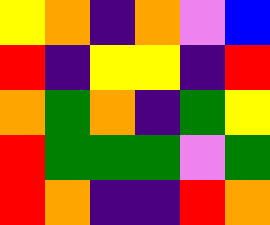[["yellow", "orange", "indigo", "orange", "violet", "blue"], ["red", "indigo", "yellow", "yellow", "indigo", "red"], ["orange", "green", "orange", "indigo", "green", "yellow"], ["red", "green", "green", "green", "violet", "green"], ["red", "orange", "indigo", "indigo", "red", "orange"]]